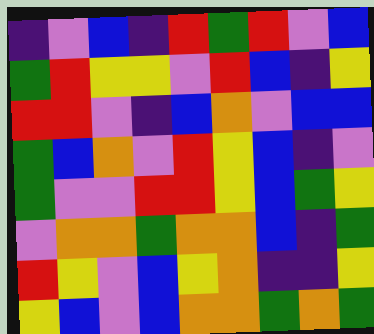[["indigo", "violet", "blue", "indigo", "red", "green", "red", "violet", "blue"], ["green", "red", "yellow", "yellow", "violet", "red", "blue", "indigo", "yellow"], ["red", "red", "violet", "indigo", "blue", "orange", "violet", "blue", "blue"], ["green", "blue", "orange", "violet", "red", "yellow", "blue", "indigo", "violet"], ["green", "violet", "violet", "red", "red", "yellow", "blue", "green", "yellow"], ["violet", "orange", "orange", "green", "orange", "orange", "blue", "indigo", "green"], ["red", "yellow", "violet", "blue", "yellow", "orange", "indigo", "indigo", "yellow"], ["yellow", "blue", "violet", "blue", "orange", "orange", "green", "orange", "green"]]